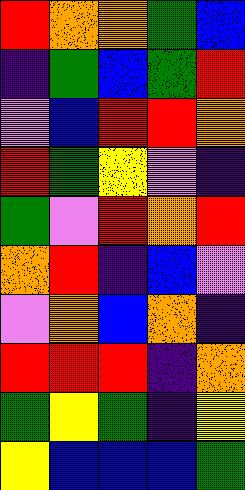[["red", "orange", "orange", "green", "blue"], ["indigo", "green", "blue", "green", "red"], ["violet", "blue", "red", "red", "orange"], ["red", "green", "yellow", "violet", "indigo"], ["green", "violet", "red", "orange", "red"], ["orange", "red", "indigo", "blue", "violet"], ["violet", "orange", "blue", "orange", "indigo"], ["red", "red", "red", "indigo", "orange"], ["green", "yellow", "green", "indigo", "yellow"], ["yellow", "blue", "blue", "blue", "green"]]